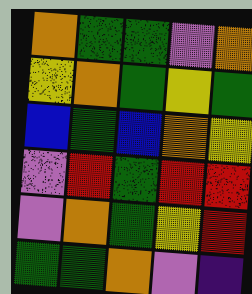[["orange", "green", "green", "violet", "orange"], ["yellow", "orange", "green", "yellow", "green"], ["blue", "green", "blue", "orange", "yellow"], ["violet", "red", "green", "red", "red"], ["violet", "orange", "green", "yellow", "red"], ["green", "green", "orange", "violet", "indigo"]]